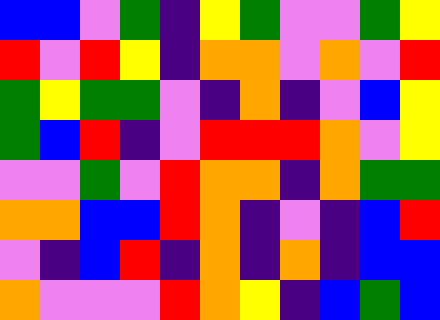[["blue", "blue", "violet", "green", "indigo", "yellow", "green", "violet", "violet", "green", "yellow"], ["red", "violet", "red", "yellow", "indigo", "orange", "orange", "violet", "orange", "violet", "red"], ["green", "yellow", "green", "green", "violet", "indigo", "orange", "indigo", "violet", "blue", "yellow"], ["green", "blue", "red", "indigo", "violet", "red", "red", "red", "orange", "violet", "yellow"], ["violet", "violet", "green", "violet", "red", "orange", "orange", "indigo", "orange", "green", "green"], ["orange", "orange", "blue", "blue", "red", "orange", "indigo", "violet", "indigo", "blue", "red"], ["violet", "indigo", "blue", "red", "indigo", "orange", "indigo", "orange", "indigo", "blue", "blue"], ["orange", "violet", "violet", "violet", "red", "orange", "yellow", "indigo", "blue", "green", "blue"]]